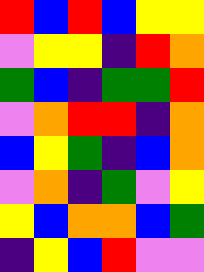[["red", "blue", "red", "blue", "yellow", "yellow"], ["violet", "yellow", "yellow", "indigo", "red", "orange"], ["green", "blue", "indigo", "green", "green", "red"], ["violet", "orange", "red", "red", "indigo", "orange"], ["blue", "yellow", "green", "indigo", "blue", "orange"], ["violet", "orange", "indigo", "green", "violet", "yellow"], ["yellow", "blue", "orange", "orange", "blue", "green"], ["indigo", "yellow", "blue", "red", "violet", "violet"]]